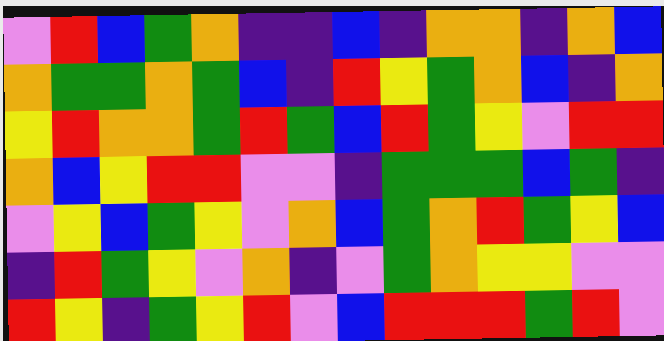[["violet", "red", "blue", "green", "orange", "indigo", "indigo", "blue", "indigo", "orange", "orange", "indigo", "orange", "blue"], ["orange", "green", "green", "orange", "green", "blue", "indigo", "red", "yellow", "green", "orange", "blue", "indigo", "orange"], ["yellow", "red", "orange", "orange", "green", "red", "green", "blue", "red", "green", "yellow", "violet", "red", "red"], ["orange", "blue", "yellow", "red", "red", "violet", "violet", "indigo", "green", "green", "green", "blue", "green", "indigo"], ["violet", "yellow", "blue", "green", "yellow", "violet", "orange", "blue", "green", "orange", "red", "green", "yellow", "blue"], ["indigo", "red", "green", "yellow", "violet", "orange", "indigo", "violet", "green", "orange", "yellow", "yellow", "violet", "violet"], ["red", "yellow", "indigo", "green", "yellow", "red", "violet", "blue", "red", "red", "red", "green", "red", "violet"]]